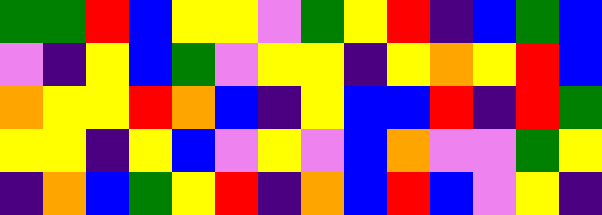[["green", "green", "red", "blue", "yellow", "yellow", "violet", "green", "yellow", "red", "indigo", "blue", "green", "blue"], ["violet", "indigo", "yellow", "blue", "green", "violet", "yellow", "yellow", "indigo", "yellow", "orange", "yellow", "red", "blue"], ["orange", "yellow", "yellow", "red", "orange", "blue", "indigo", "yellow", "blue", "blue", "red", "indigo", "red", "green"], ["yellow", "yellow", "indigo", "yellow", "blue", "violet", "yellow", "violet", "blue", "orange", "violet", "violet", "green", "yellow"], ["indigo", "orange", "blue", "green", "yellow", "red", "indigo", "orange", "blue", "red", "blue", "violet", "yellow", "indigo"]]